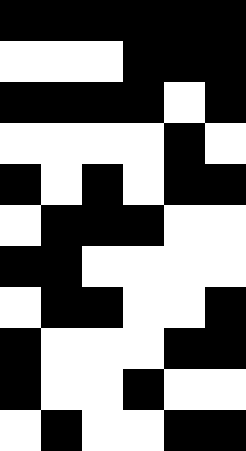[["black", "black", "black", "black", "black", "black"], ["white", "white", "white", "black", "black", "black"], ["black", "black", "black", "black", "white", "black"], ["white", "white", "white", "white", "black", "white"], ["black", "white", "black", "white", "black", "black"], ["white", "black", "black", "black", "white", "white"], ["black", "black", "white", "white", "white", "white"], ["white", "black", "black", "white", "white", "black"], ["black", "white", "white", "white", "black", "black"], ["black", "white", "white", "black", "white", "white"], ["white", "black", "white", "white", "black", "black"]]